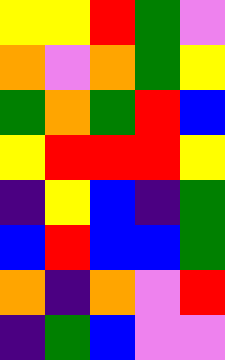[["yellow", "yellow", "red", "green", "violet"], ["orange", "violet", "orange", "green", "yellow"], ["green", "orange", "green", "red", "blue"], ["yellow", "red", "red", "red", "yellow"], ["indigo", "yellow", "blue", "indigo", "green"], ["blue", "red", "blue", "blue", "green"], ["orange", "indigo", "orange", "violet", "red"], ["indigo", "green", "blue", "violet", "violet"]]